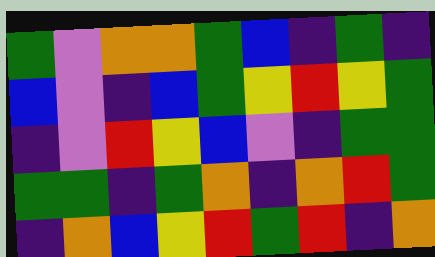[["green", "violet", "orange", "orange", "green", "blue", "indigo", "green", "indigo"], ["blue", "violet", "indigo", "blue", "green", "yellow", "red", "yellow", "green"], ["indigo", "violet", "red", "yellow", "blue", "violet", "indigo", "green", "green"], ["green", "green", "indigo", "green", "orange", "indigo", "orange", "red", "green"], ["indigo", "orange", "blue", "yellow", "red", "green", "red", "indigo", "orange"]]